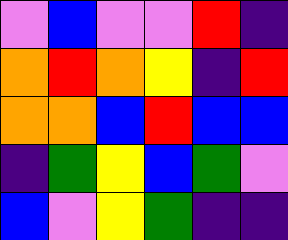[["violet", "blue", "violet", "violet", "red", "indigo"], ["orange", "red", "orange", "yellow", "indigo", "red"], ["orange", "orange", "blue", "red", "blue", "blue"], ["indigo", "green", "yellow", "blue", "green", "violet"], ["blue", "violet", "yellow", "green", "indigo", "indigo"]]